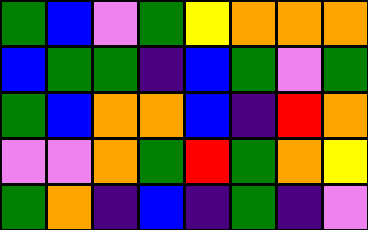[["green", "blue", "violet", "green", "yellow", "orange", "orange", "orange"], ["blue", "green", "green", "indigo", "blue", "green", "violet", "green"], ["green", "blue", "orange", "orange", "blue", "indigo", "red", "orange"], ["violet", "violet", "orange", "green", "red", "green", "orange", "yellow"], ["green", "orange", "indigo", "blue", "indigo", "green", "indigo", "violet"]]